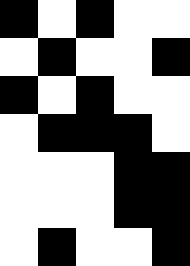[["black", "white", "black", "white", "white"], ["white", "black", "white", "white", "black"], ["black", "white", "black", "white", "white"], ["white", "black", "black", "black", "white"], ["white", "white", "white", "black", "black"], ["white", "white", "white", "black", "black"], ["white", "black", "white", "white", "black"]]